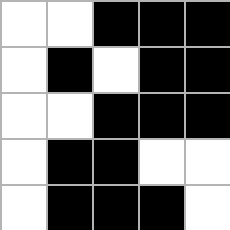[["white", "white", "black", "black", "black"], ["white", "black", "white", "black", "black"], ["white", "white", "black", "black", "black"], ["white", "black", "black", "white", "white"], ["white", "black", "black", "black", "white"]]